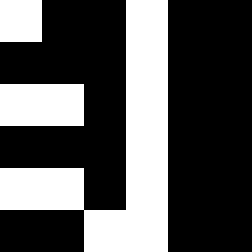[["white", "black", "black", "white", "black", "black"], ["black", "black", "black", "white", "black", "black"], ["white", "white", "black", "white", "black", "black"], ["black", "black", "black", "white", "black", "black"], ["white", "white", "black", "white", "black", "black"], ["black", "black", "white", "white", "black", "black"]]